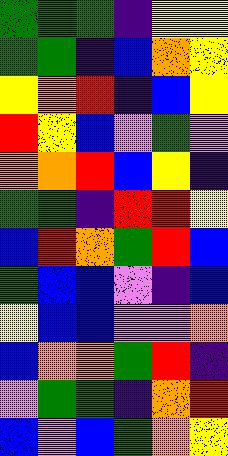[["green", "green", "green", "indigo", "yellow", "yellow"], ["green", "green", "indigo", "blue", "orange", "yellow"], ["yellow", "orange", "red", "indigo", "blue", "yellow"], ["red", "yellow", "blue", "violet", "green", "violet"], ["orange", "orange", "red", "blue", "yellow", "indigo"], ["green", "green", "indigo", "red", "red", "yellow"], ["blue", "red", "orange", "green", "red", "blue"], ["green", "blue", "blue", "violet", "indigo", "blue"], ["yellow", "blue", "blue", "violet", "violet", "orange"], ["blue", "orange", "orange", "green", "red", "indigo"], ["violet", "green", "green", "indigo", "orange", "red"], ["blue", "violet", "blue", "green", "orange", "yellow"]]